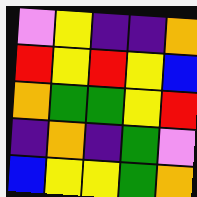[["violet", "yellow", "indigo", "indigo", "orange"], ["red", "yellow", "red", "yellow", "blue"], ["orange", "green", "green", "yellow", "red"], ["indigo", "orange", "indigo", "green", "violet"], ["blue", "yellow", "yellow", "green", "orange"]]